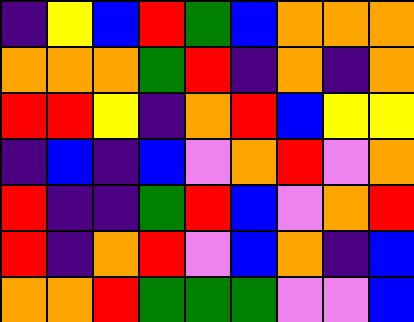[["indigo", "yellow", "blue", "red", "green", "blue", "orange", "orange", "orange"], ["orange", "orange", "orange", "green", "red", "indigo", "orange", "indigo", "orange"], ["red", "red", "yellow", "indigo", "orange", "red", "blue", "yellow", "yellow"], ["indigo", "blue", "indigo", "blue", "violet", "orange", "red", "violet", "orange"], ["red", "indigo", "indigo", "green", "red", "blue", "violet", "orange", "red"], ["red", "indigo", "orange", "red", "violet", "blue", "orange", "indigo", "blue"], ["orange", "orange", "red", "green", "green", "green", "violet", "violet", "blue"]]